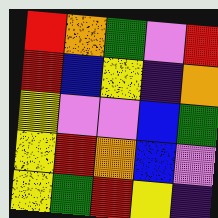[["red", "orange", "green", "violet", "red"], ["red", "blue", "yellow", "indigo", "orange"], ["yellow", "violet", "violet", "blue", "green"], ["yellow", "red", "orange", "blue", "violet"], ["yellow", "green", "red", "yellow", "indigo"]]